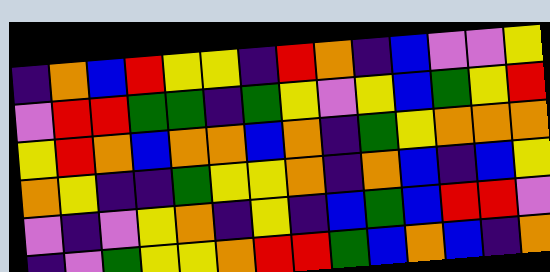[["indigo", "orange", "blue", "red", "yellow", "yellow", "indigo", "red", "orange", "indigo", "blue", "violet", "violet", "yellow"], ["violet", "red", "red", "green", "green", "indigo", "green", "yellow", "violet", "yellow", "blue", "green", "yellow", "red"], ["yellow", "red", "orange", "blue", "orange", "orange", "blue", "orange", "indigo", "green", "yellow", "orange", "orange", "orange"], ["orange", "yellow", "indigo", "indigo", "green", "yellow", "yellow", "orange", "indigo", "orange", "blue", "indigo", "blue", "yellow"], ["violet", "indigo", "violet", "yellow", "orange", "indigo", "yellow", "indigo", "blue", "green", "blue", "red", "red", "violet"], ["indigo", "violet", "green", "yellow", "yellow", "orange", "red", "red", "green", "blue", "orange", "blue", "indigo", "orange"]]